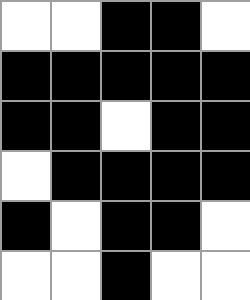[["white", "white", "black", "black", "white"], ["black", "black", "black", "black", "black"], ["black", "black", "white", "black", "black"], ["white", "black", "black", "black", "black"], ["black", "white", "black", "black", "white"], ["white", "white", "black", "white", "white"]]